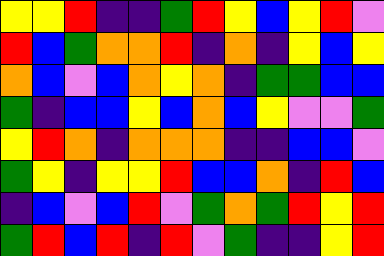[["yellow", "yellow", "red", "indigo", "indigo", "green", "red", "yellow", "blue", "yellow", "red", "violet"], ["red", "blue", "green", "orange", "orange", "red", "indigo", "orange", "indigo", "yellow", "blue", "yellow"], ["orange", "blue", "violet", "blue", "orange", "yellow", "orange", "indigo", "green", "green", "blue", "blue"], ["green", "indigo", "blue", "blue", "yellow", "blue", "orange", "blue", "yellow", "violet", "violet", "green"], ["yellow", "red", "orange", "indigo", "orange", "orange", "orange", "indigo", "indigo", "blue", "blue", "violet"], ["green", "yellow", "indigo", "yellow", "yellow", "red", "blue", "blue", "orange", "indigo", "red", "blue"], ["indigo", "blue", "violet", "blue", "red", "violet", "green", "orange", "green", "red", "yellow", "red"], ["green", "red", "blue", "red", "indigo", "red", "violet", "green", "indigo", "indigo", "yellow", "red"]]